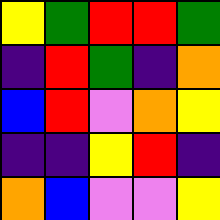[["yellow", "green", "red", "red", "green"], ["indigo", "red", "green", "indigo", "orange"], ["blue", "red", "violet", "orange", "yellow"], ["indigo", "indigo", "yellow", "red", "indigo"], ["orange", "blue", "violet", "violet", "yellow"]]